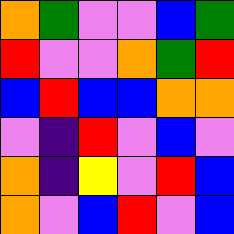[["orange", "green", "violet", "violet", "blue", "green"], ["red", "violet", "violet", "orange", "green", "red"], ["blue", "red", "blue", "blue", "orange", "orange"], ["violet", "indigo", "red", "violet", "blue", "violet"], ["orange", "indigo", "yellow", "violet", "red", "blue"], ["orange", "violet", "blue", "red", "violet", "blue"]]